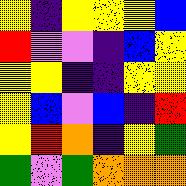[["yellow", "indigo", "yellow", "yellow", "yellow", "blue"], ["red", "violet", "violet", "indigo", "blue", "yellow"], ["yellow", "yellow", "indigo", "indigo", "yellow", "yellow"], ["yellow", "blue", "violet", "blue", "indigo", "red"], ["yellow", "red", "orange", "indigo", "yellow", "green"], ["green", "violet", "green", "orange", "orange", "orange"]]